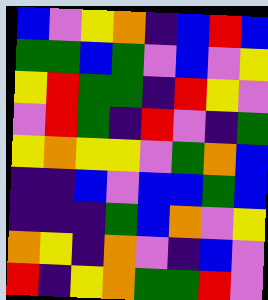[["blue", "violet", "yellow", "orange", "indigo", "blue", "red", "blue"], ["green", "green", "blue", "green", "violet", "blue", "violet", "yellow"], ["yellow", "red", "green", "green", "indigo", "red", "yellow", "violet"], ["violet", "red", "green", "indigo", "red", "violet", "indigo", "green"], ["yellow", "orange", "yellow", "yellow", "violet", "green", "orange", "blue"], ["indigo", "indigo", "blue", "violet", "blue", "blue", "green", "blue"], ["indigo", "indigo", "indigo", "green", "blue", "orange", "violet", "yellow"], ["orange", "yellow", "indigo", "orange", "violet", "indigo", "blue", "violet"], ["red", "indigo", "yellow", "orange", "green", "green", "red", "violet"]]